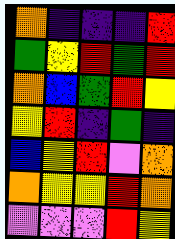[["orange", "indigo", "indigo", "indigo", "red"], ["green", "yellow", "red", "green", "red"], ["orange", "blue", "green", "red", "yellow"], ["yellow", "red", "indigo", "green", "indigo"], ["blue", "yellow", "red", "violet", "orange"], ["orange", "yellow", "yellow", "red", "orange"], ["violet", "violet", "violet", "red", "yellow"]]